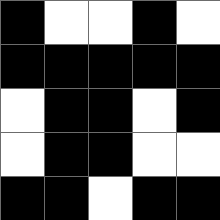[["black", "white", "white", "black", "white"], ["black", "black", "black", "black", "black"], ["white", "black", "black", "white", "black"], ["white", "black", "black", "white", "white"], ["black", "black", "white", "black", "black"]]